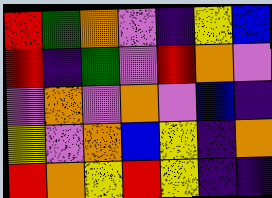[["red", "green", "orange", "violet", "indigo", "yellow", "blue"], ["red", "indigo", "green", "violet", "red", "orange", "violet"], ["violet", "orange", "violet", "orange", "violet", "blue", "indigo"], ["yellow", "violet", "orange", "blue", "yellow", "indigo", "orange"], ["red", "orange", "yellow", "red", "yellow", "indigo", "indigo"]]